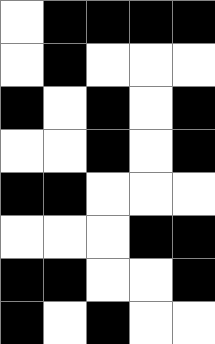[["white", "black", "black", "black", "black"], ["white", "black", "white", "white", "white"], ["black", "white", "black", "white", "black"], ["white", "white", "black", "white", "black"], ["black", "black", "white", "white", "white"], ["white", "white", "white", "black", "black"], ["black", "black", "white", "white", "black"], ["black", "white", "black", "white", "white"]]